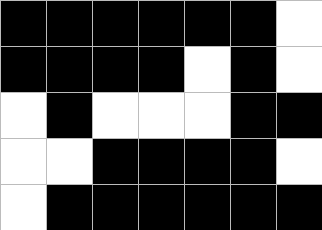[["black", "black", "black", "black", "black", "black", "white"], ["black", "black", "black", "black", "white", "black", "white"], ["white", "black", "white", "white", "white", "black", "black"], ["white", "white", "black", "black", "black", "black", "white"], ["white", "black", "black", "black", "black", "black", "black"]]